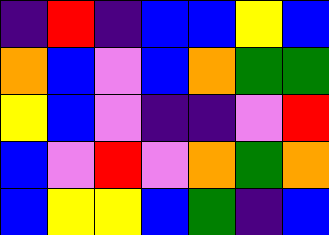[["indigo", "red", "indigo", "blue", "blue", "yellow", "blue"], ["orange", "blue", "violet", "blue", "orange", "green", "green"], ["yellow", "blue", "violet", "indigo", "indigo", "violet", "red"], ["blue", "violet", "red", "violet", "orange", "green", "orange"], ["blue", "yellow", "yellow", "blue", "green", "indigo", "blue"]]